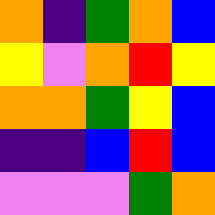[["orange", "indigo", "green", "orange", "blue"], ["yellow", "violet", "orange", "red", "yellow"], ["orange", "orange", "green", "yellow", "blue"], ["indigo", "indigo", "blue", "red", "blue"], ["violet", "violet", "violet", "green", "orange"]]